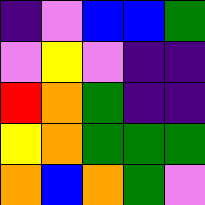[["indigo", "violet", "blue", "blue", "green"], ["violet", "yellow", "violet", "indigo", "indigo"], ["red", "orange", "green", "indigo", "indigo"], ["yellow", "orange", "green", "green", "green"], ["orange", "blue", "orange", "green", "violet"]]